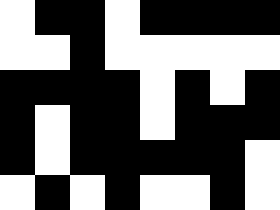[["white", "black", "black", "white", "black", "black", "black", "black"], ["white", "white", "black", "white", "white", "white", "white", "white"], ["black", "black", "black", "black", "white", "black", "white", "black"], ["black", "white", "black", "black", "white", "black", "black", "black"], ["black", "white", "black", "black", "black", "black", "black", "white"], ["white", "black", "white", "black", "white", "white", "black", "white"]]